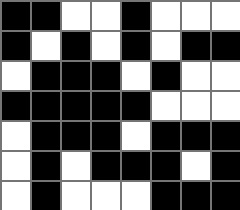[["black", "black", "white", "white", "black", "white", "white", "white"], ["black", "white", "black", "white", "black", "white", "black", "black"], ["white", "black", "black", "black", "white", "black", "white", "white"], ["black", "black", "black", "black", "black", "white", "white", "white"], ["white", "black", "black", "black", "white", "black", "black", "black"], ["white", "black", "white", "black", "black", "black", "white", "black"], ["white", "black", "white", "white", "white", "black", "black", "black"]]